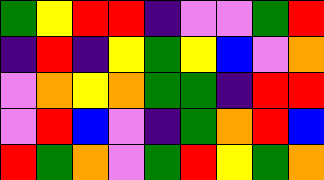[["green", "yellow", "red", "red", "indigo", "violet", "violet", "green", "red"], ["indigo", "red", "indigo", "yellow", "green", "yellow", "blue", "violet", "orange"], ["violet", "orange", "yellow", "orange", "green", "green", "indigo", "red", "red"], ["violet", "red", "blue", "violet", "indigo", "green", "orange", "red", "blue"], ["red", "green", "orange", "violet", "green", "red", "yellow", "green", "orange"]]